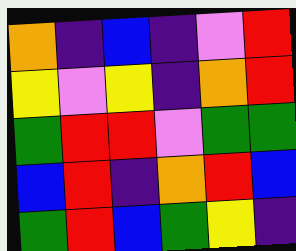[["orange", "indigo", "blue", "indigo", "violet", "red"], ["yellow", "violet", "yellow", "indigo", "orange", "red"], ["green", "red", "red", "violet", "green", "green"], ["blue", "red", "indigo", "orange", "red", "blue"], ["green", "red", "blue", "green", "yellow", "indigo"]]